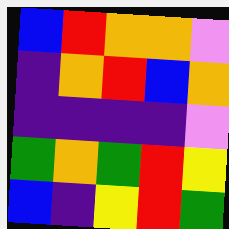[["blue", "red", "orange", "orange", "violet"], ["indigo", "orange", "red", "blue", "orange"], ["indigo", "indigo", "indigo", "indigo", "violet"], ["green", "orange", "green", "red", "yellow"], ["blue", "indigo", "yellow", "red", "green"]]